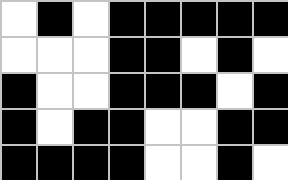[["white", "black", "white", "black", "black", "black", "black", "black"], ["white", "white", "white", "black", "black", "white", "black", "white"], ["black", "white", "white", "black", "black", "black", "white", "black"], ["black", "white", "black", "black", "white", "white", "black", "black"], ["black", "black", "black", "black", "white", "white", "black", "white"]]